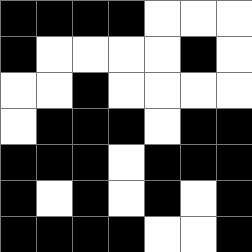[["black", "black", "black", "black", "white", "white", "white"], ["black", "white", "white", "white", "white", "black", "white"], ["white", "white", "black", "white", "white", "white", "white"], ["white", "black", "black", "black", "white", "black", "black"], ["black", "black", "black", "white", "black", "black", "black"], ["black", "white", "black", "white", "black", "white", "black"], ["black", "black", "black", "black", "white", "white", "black"]]